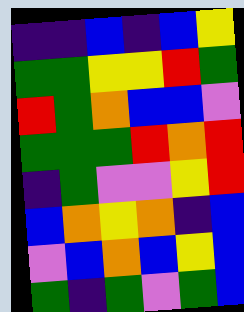[["indigo", "indigo", "blue", "indigo", "blue", "yellow"], ["green", "green", "yellow", "yellow", "red", "green"], ["red", "green", "orange", "blue", "blue", "violet"], ["green", "green", "green", "red", "orange", "red"], ["indigo", "green", "violet", "violet", "yellow", "red"], ["blue", "orange", "yellow", "orange", "indigo", "blue"], ["violet", "blue", "orange", "blue", "yellow", "blue"], ["green", "indigo", "green", "violet", "green", "blue"]]